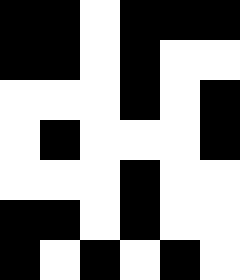[["black", "black", "white", "black", "black", "black"], ["black", "black", "white", "black", "white", "white"], ["white", "white", "white", "black", "white", "black"], ["white", "black", "white", "white", "white", "black"], ["white", "white", "white", "black", "white", "white"], ["black", "black", "white", "black", "white", "white"], ["black", "white", "black", "white", "black", "white"]]